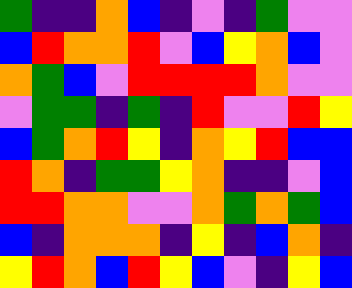[["green", "indigo", "indigo", "orange", "blue", "indigo", "violet", "indigo", "green", "violet", "violet"], ["blue", "red", "orange", "orange", "red", "violet", "blue", "yellow", "orange", "blue", "violet"], ["orange", "green", "blue", "violet", "red", "red", "red", "red", "orange", "violet", "violet"], ["violet", "green", "green", "indigo", "green", "indigo", "red", "violet", "violet", "red", "yellow"], ["blue", "green", "orange", "red", "yellow", "indigo", "orange", "yellow", "red", "blue", "blue"], ["red", "orange", "indigo", "green", "green", "yellow", "orange", "indigo", "indigo", "violet", "blue"], ["red", "red", "orange", "orange", "violet", "violet", "orange", "green", "orange", "green", "blue"], ["blue", "indigo", "orange", "orange", "orange", "indigo", "yellow", "indigo", "blue", "orange", "indigo"], ["yellow", "red", "orange", "blue", "red", "yellow", "blue", "violet", "indigo", "yellow", "blue"]]